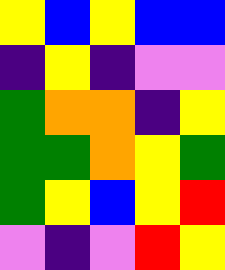[["yellow", "blue", "yellow", "blue", "blue"], ["indigo", "yellow", "indigo", "violet", "violet"], ["green", "orange", "orange", "indigo", "yellow"], ["green", "green", "orange", "yellow", "green"], ["green", "yellow", "blue", "yellow", "red"], ["violet", "indigo", "violet", "red", "yellow"]]